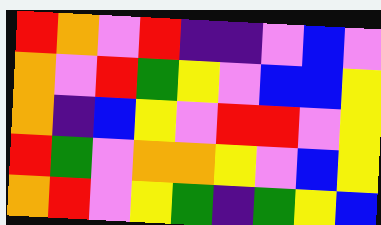[["red", "orange", "violet", "red", "indigo", "indigo", "violet", "blue", "violet"], ["orange", "violet", "red", "green", "yellow", "violet", "blue", "blue", "yellow"], ["orange", "indigo", "blue", "yellow", "violet", "red", "red", "violet", "yellow"], ["red", "green", "violet", "orange", "orange", "yellow", "violet", "blue", "yellow"], ["orange", "red", "violet", "yellow", "green", "indigo", "green", "yellow", "blue"]]